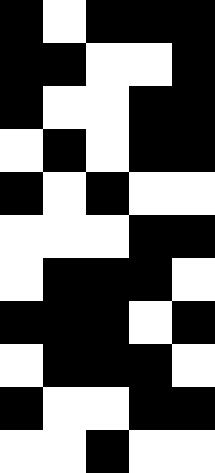[["black", "white", "black", "black", "black"], ["black", "black", "white", "white", "black"], ["black", "white", "white", "black", "black"], ["white", "black", "white", "black", "black"], ["black", "white", "black", "white", "white"], ["white", "white", "white", "black", "black"], ["white", "black", "black", "black", "white"], ["black", "black", "black", "white", "black"], ["white", "black", "black", "black", "white"], ["black", "white", "white", "black", "black"], ["white", "white", "black", "white", "white"]]